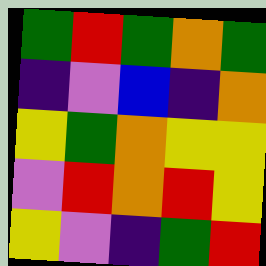[["green", "red", "green", "orange", "green"], ["indigo", "violet", "blue", "indigo", "orange"], ["yellow", "green", "orange", "yellow", "yellow"], ["violet", "red", "orange", "red", "yellow"], ["yellow", "violet", "indigo", "green", "red"]]